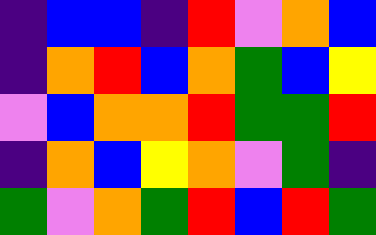[["indigo", "blue", "blue", "indigo", "red", "violet", "orange", "blue"], ["indigo", "orange", "red", "blue", "orange", "green", "blue", "yellow"], ["violet", "blue", "orange", "orange", "red", "green", "green", "red"], ["indigo", "orange", "blue", "yellow", "orange", "violet", "green", "indigo"], ["green", "violet", "orange", "green", "red", "blue", "red", "green"]]